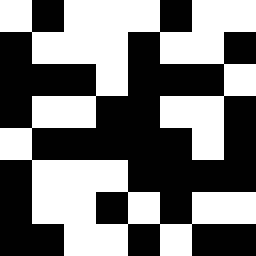[["white", "black", "white", "white", "white", "black", "white", "white"], ["black", "white", "white", "white", "black", "white", "white", "black"], ["black", "black", "black", "white", "black", "black", "black", "white"], ["black", "white", "white", "black", "black", "white", "white", "black"], ["white", "black", "black", "black", "black", "black", "white", "black"], ["black", "white", "white", "white", "black", "black", "black", "black"], ["black", "white", "white", "black", "white", "black", "white", "white"], ["black", "black", "white", "white", "black", "white", "black", "black"]]